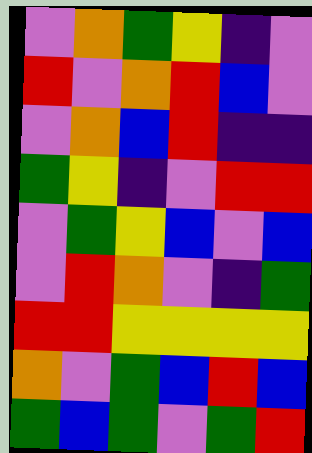[["violet", "orange", "green", "yellow", "indigo", "violet"], ["red", "violet", "orange", "red", "blue", "violet"], ["violet", "orange", "blue", "red", "indigo", "indigo"], ["green", "yellow", "indigo", "violet", "red", "red"], ["violet", "green", "yellow", "blue", "violet", "blue"], ["violet", "red", "orange", "violet", "indigo", "green"], ["red", "red", "yellow", "yellow", "yellow", "yellow"], ["orange", "violet", "green", "blue", "red", "blue"], ["green", "blue", "green", "violet", "green", "red"]]